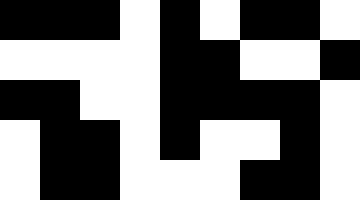[["black", "black", "black", "white", "black", "white", "black", "black", "white"], ["white", "white", "white", "white", "black", "black", "white", "white", "black"], ["black", "black", "white", "white", "black", "black", "black", "black", "white"], ["white", "black", "black", "white", "black", "white", "white", "black", "white"], ["white", "black", "black", "white", "white", "white", "black", "black", "white"]]